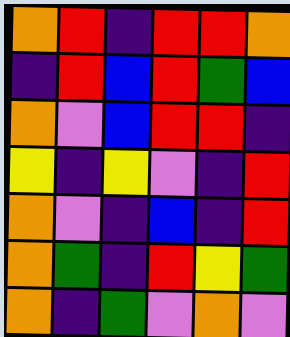[["orange", "red", "indigo", "red", "red", "orange"], ["indigo", "red", "blue", "red", "green", "blue"], ["orange", "violet", "blue", "red", "red", "indigo"], ["yellow", "indigo", "yellow", "violet", "indigo", "red"], ["orange", "violet", "indigo", "blue", "indigo", "red"], ["orange", "green", "indigo", "red", "yellow", "green"], ["orange", "indigo", "green", "violet", "orange", "violet"]]